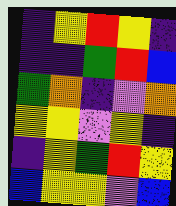[["indigo", "yellow", "red", "yellow", "indigo"], ["indigo", "indigo", "green", "red", "blue"], ["green", "orange", "indigo", "violet", "orange"], ["yellow", "yellow", "violet", "yellow", "indigo"], ["indigo", "yellow", "green", "red", "yellow"], ["blue", "yellow", "yellow", "violet", "blue"]]